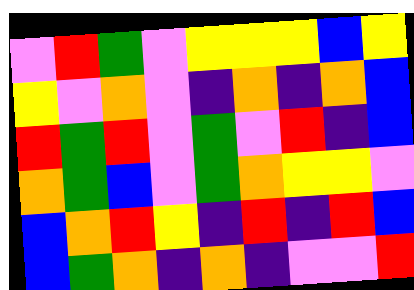[["violet", "red", "green", "violet", "yellow", "yellow", "yellow", "blue", "yellow"], ["yellow", "violet", "orange", "violet", "indigo", "orange", "indigo", "orange", "blue"], ["red", "green", "red", "violet", "green", "violet", "red", "indigo", "blue"], ["orange", "green", "blue", "violet", "green", "orange", "yellow", "yellow", "violet"], ["blue", "orange", "red", "yellow", "indigo", "red", "indigo", "red", "blue"], ["blue", "green", "orange", "indigo", "orange", "indigo", "violet", "violet", "red"]]